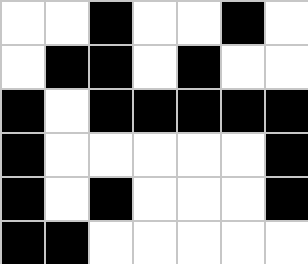[["white", "white", "black", "white", "white", "black", "white"], ["white", "black", "black", "white", "black", "white", "white"], ["black", "white", "black", "black", "black", "black", "black"], ["black", "white", "white", "white", "white", "white", "black"], ["black", "white", "black", "white", "white", "white", "black"], ["black", "black", "white", "white", "white", "white", "white"]]